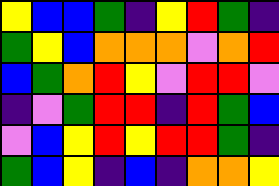[["yellow", "blue", "blue", "green", "indigo", "yellow", "red", "green", "indigo"], ["green", "yellow", "blue", "orange", "orange", "orange", "violet", "orange", "red"], ["blue", "green", "orange", "red", "yellow", "violet", "red", "red", "violet"], ["indigo", "violet", "green", "red", "red", "indigo", "red", "green", "blue"], ["violet", "blue", "yellow", "red", "yellow", "red", "red", "green", "indigo"], ["green", "blue", "yellow", "indigo", "blue", "indigo", "orange", "orange", "yellow"]]